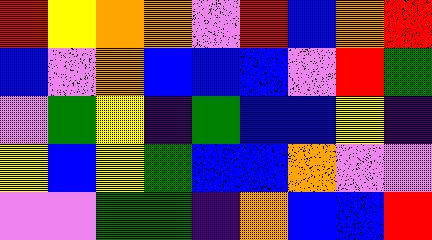[["red", "yellow", "orange", "orange", "violet", "red", "blue", "orange", "red"], ["blue", "violet", "orange", "blue", "blue", "blue", "violet", "red", "green"], ["violet", "green", "yellow", "indigo", "green", "blue", "blue", "yellow", "indigo"], ["yellow", "blue", "yellow", "green", "blue", "blue", "orange", "violet", "violet"], ["violet", "violet", "green", "green", "indigo", "orange", "blue", "blue", "red"]]